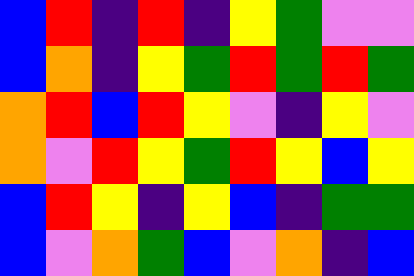[["blue", "red", "indigo", "red", "indigo", "yellow", "green", "violet", "violet"], ["blue", "orange", "indigo", "yellow", "green", "red", "green", "red", "green"], ["orange", "red", "blue", "red", "yellow", "violet", "indigo", "yellow", "violet"], ["orange", "violet", "red", "yellow", "green", "red", "yellow", "blue", "yellow"], ["blue", "red", "yellow", "indigo", "yellow", "blue", "indigo", "green", "green"], ["blue", "violet", "orange", "green", "blue", "violet", "orange", "indigo", "blue"]]